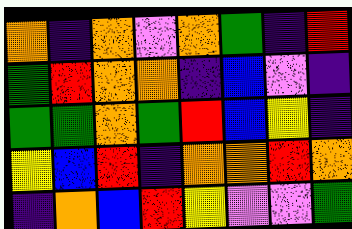[["orange", "indigo", "orange", "violet", "orange", "green", "indigo", "red"], ["green", "red", "orange", "orange", "indigo", "blue", "violet", "indigo"], ["green", "green", "orange", "green", "red", "blue", "yellow", "indigo"], ["yellow", "blue", "red", "indigo", "orange", "orange", "red", "orange"], ["indigo", "orange", "blue", "red", "yellow", "violet", "violet", "green"]]